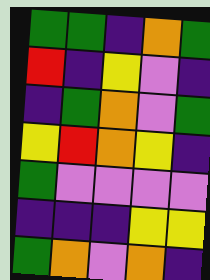[["green", "green", "indigo", "orange", "green"], ["red", "indigo", "yellow", "violet", "indigo"], ["indigo", "green", "orange", "violet", "green"], ["yellow", "red", "orange", "yellow", "indigo"], ["green", "violet", "violet", "violet", "violet"], ["indigo", "indigo", "indigo", "yellow", "yellow"], ["green", "orange", "violet", "orange", "indigo"]]